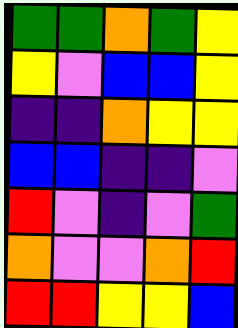[["green", "green", "orange", "green", "yellow"], ["yellow", "violet", "blue", "blue", "yellow"], ["indigo", "indigo", "orange", "yellow", "yellow"], ["blue", "blue", "indigo", "indigo", "violet"], ["red", "violet", "indigo", "violet", "green"], ["orange", "violet", "violet", "orange", "red"], ["red", "red", "yellow", "yellow", "blue"]]